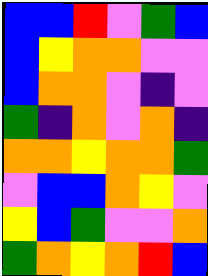[["blue", "blue", "red", "violet", "green", "blue"], ["blue", "yellow", "orange", "orange", "violet", "violet"], ["blue", "orange", "orange", "violet", "indigo", "violet"], ["green", "indigo", "orange", "violet", "orange", "indigo"], ["orange", "orange", "yellow", "orange", "orange", "green"], ["violet", "blue", "blue", "orange", "yellow", "violet"], ["yellow", "blue", "green", "violet", "violet", "orange"], ["green", "orange", "yellow", "orange", "red", "blue"]]